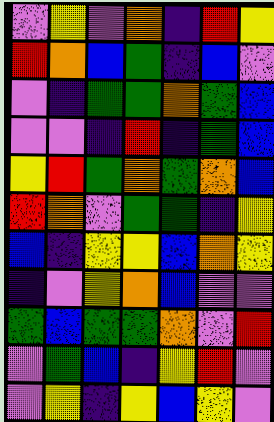[["violet", "yellow", "violet", "orange", "indigo", "red", "yellow"], ["red", "orange", "blue", "green", "indigo", "blue", "violet"], ["violet", "indigo", "green", "green", "orange", "green", "blue"], ["violet", "violet", "indigo", "red", "indigo", "green", "blue"], ["yellow", "red", "green", "orange", "green", "orange", "blue"], ["red", "orange", "violet", "green", "green", "indigo", "yellow"], ["blue", "indigo", "yellow", "yellow", "blue", "orange", "yellow"], ["indigo", "violet", "yellow", "orange", "blue", "violet", "violet"], ["green", "blue", "green", "green", "orange", "violet", "red"], ["violet", "green", "blue", "indigo", "yellow", "red", "violet"], ["violet", "yellow", "indigo", "yellow", "blue", "yellow", "violet"]]